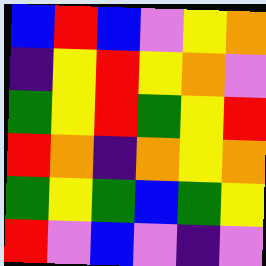[["blue", "red", "blue", "violet", "yellow", "orange"], ["indigo", "yellow", "red", "yellow", "orange", "violet"], ["green", "yellow", "red", "green", "yellow", "red"], ["red", "orange", "indigo", "orange", "yellow", "orange"], ["green", "yellow", "green", "blue", "green", "yellow"], ["red", "violet", "blue", "violet", "indigo", "violet"]]